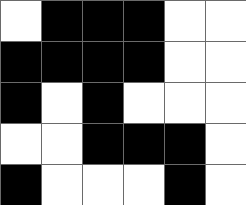[["white", "black", "black", "black", "white", "white"], ["black", "black", "black", "black", "white", "white"], ["black", "white", "black", "white", "white", "white"], ["white", "white", "black", "black", "black", "white"], ["black", "white", "white", "white", "black", "white"]]